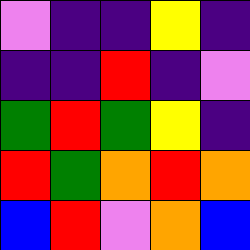[["violet", "indigo", "indigo", "yellow", "indigo"], ["indigo", "indigo", "red", "indigo", "violet"], ["green", "red", "green", "yellow", "indigo"], ["red", "green", "orange", "red", "orange"], ["blue", "red", "violet", "orange", "blue"]]